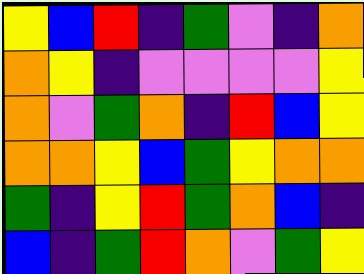[["yellow", "blue", "red", "indigo", "green", "violet", "indigo", "orange"], ["orange", "yellow", "indigo", "violet", "violet", "violet", "violet", "yellow"], ["orange", "violet", "green", "orange", "indigo", "red", "blue", "yellow"], ["orange", "orange", "yellow", "blue", "green", "yellow", "orange", "orange"], ["green", "indigo", "yellow", "red", "green", "orange", "blue", "indigo"], ["blue", "indigo", "green", "red", "orange", "violet", "green", "yellow"]]